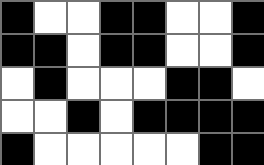[["black", "white", "white", "black", "black", "white", "white", "black"], ["black", "black", "white", "black", "black", "white", "white", "black"], ["white", "black", "white", "white", "white", "black", "black", "white"], ["white", "white", "black", "white", "black", "black", "black", "black"], ["black", "white", "white", "white", "white", "white", "black", "black"]]